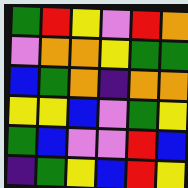[["green", "red", "yellow", "violet", "red", "orange"], ["violet", "orange", "orange", "yellow", "green", "green"], ["blue", "green", "orange", "indigo", "orange", "orange"], ["yellow", "yellow", "blue", "violet", "green", "yellow"], ["green", "blue", "violet", "violet", "red", "blue"], ["indigo", "green", "yellow", "blue", "red", "yellow"]]